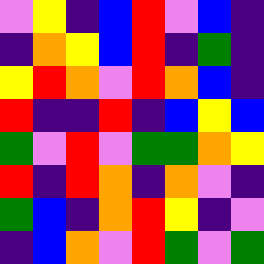[["violet", "yellow", "indigo", "blue", "red", "violet", "blue", "indigo"], ["indigo", "orange", "yellow", "blue", "red", "indigo", "green", "indigo"], ["yellow", "red", "orange", "violet", "red", "orange", "blue", "indigo"], ["red", "indigo", "indigo", "red", "indigo", "blue", "yellow", "blue"], ["green", "violet", "red", "violet", "green", "green", "orange", "yellow"], ["red", "indigo", "red", "orange", "indigo", "orange", "violet", "indigo"], ["green", "blue", "indigo", "orange", "red", "yellow", "indigo", "violet"], ["indigo", "blue", "orange", "violet", "red", "green", "violet", "green"]]